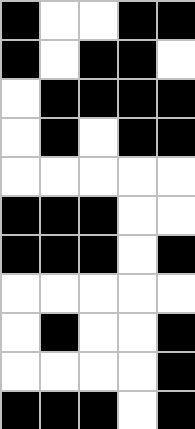[["black", "white", "white", "black", "black"], ["black", "white", "black", "black", "white"], ["white", "black", "black", "black", "black"], ["white", "black", "white", "black", "black"], ["white", "white", "white", "white", "white"], ["black", "black", "black", "white", "white"], ["black", "black", "black", "white", "black"], ["white", "white", "white", "white", "white"], ["white", "black", "white", "white", "black"], ["white", "white", "white", "white", "black"], ["black", "black", "black", "white", "black"]]